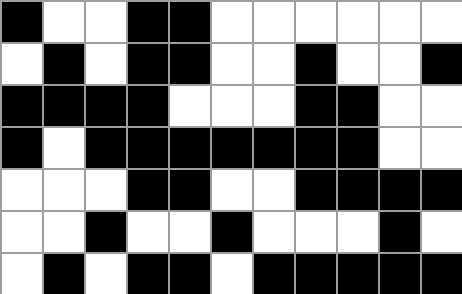[["black", "white", "white", "black", "black", "white", "white", "white", "white", "white", "white"], ["white", "black", "white", "black", "black", "white", "white", "black", "white", "white", "black"], ["black", "black", "black", "black", "white", "white", "white", "black", "black", "white", "white"], ["black", "white", "black", "black", "black", "black", "black", "black", "black", "white", "white"], ["white", "white", "white", "black", "black", "white", "white", "black", "black", "black", "black"], ["white", "white", "black", "white", "white", "black", "white", "white", "white", "black", "white"], ["white", "black", "white", "black", "black", "white", "black", "black", "black", "black", "black"]]